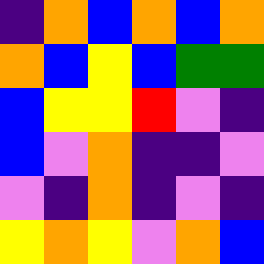[["indigo", "orange", "blue", "orange", "blue", "orange"], ["orange", "blue", "yellow", "blue", "green", "green"], ["blue", "yellow", "yellow", "red", "violet", "indigo"], ["blue", "violet", "orange", "indigo", "indigo", "violet"], ["violet", "indigo", "orange", "indigo", "violet", "indigo"], ["yellow", "orange", "yellow", "violet", "orange", "blue"]]